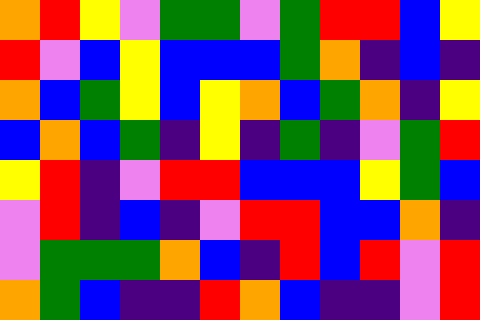[["orange", "red", "yellow", "violet", "green", "green", "violet", "green", "red", "red", "blue", "yellow"], ["red", "violet", "blue", "yellow", "blue", "blue", "blue", "green", "orange", "indigo", "blue", "indigo"], ["orange", "blue", "green", "yellow", "blue", "yellow", "orange", "blue", "green", "orange", "indigo", "yellow"], ["blue", "orange", "blue", "green", "indigo", "yellow", "indigo", "green", "indigo", "violet", "green", "red"], ["yellow", "red", "indigo", "violet", "red", "red", "blue", "blue", "blue", "yellow", "green", "blue"], ["violet", "red", "indigo", "blue", "indigo", "violet", "red", "red", "blue", "blue", "orange", "indigo"], ["violet", "green", "green", "green", "orange", "blue", "indigo", "red", "blue", "red", "violet", "red"], ["orange", "green", "blue", "indigo", "indigo", "red", "orange", "blue", "indigo", "indigo", "violet", "red"]]